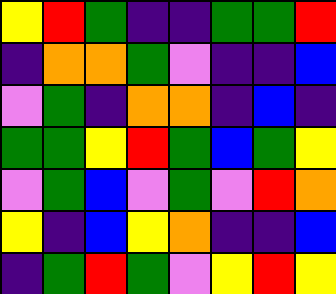[["yellow", "red", "green", "indigo", "indigo", "green", "green", "red"], ["indigo", "orange", "orange", "green", "violet", "indigo", "indigo", "blue"], ["violet", "green", "indigo", "orange", "orange", "indigo", "blue", "indigo"], ["green", "green", "yellow", "red", "green", "blue", "green", "yellow"], ["violet", "green", "blue", "violet", "green", "violet", "red", "orange"], ["yellow", "indigo", "blue", "yellow", "orange", "indigo", "indigo", "blue"], ["indigo", "green", "red", "green", "violet", "yellow", "red", "yellow"]]